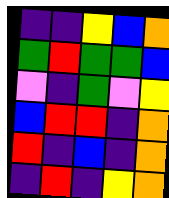[["indigo", "indigo", "yellow", "blue", "orange"], ["green", "red", "green", "green", "blue"], ["violet", "indigo", "green", "violet", "yellow"], ["blue", "red", "red", "indigo", "orange"], ["red", "indigo", "blue", "indigo", "orange"], ["indigo", "red", "indigo", "yellow", "orange"]]